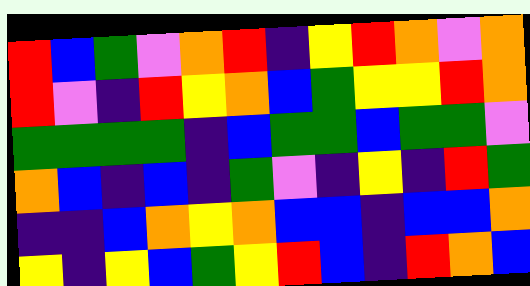[["red", "blue", "green", "violet", "orange", "red", "indigo", "yellow", "red", "orange", "violet", "orange"], ["red", "violet", "indigo", "red", "yellow", "orange", "blue", "green", "yellow", "yellow", "red", "orange"], ["green", "green", "green", "green", "indigo", "blue", "green", "green", "blue", "green", "green", "violet"], ["orange", "blue", "indigo", "blue", "indigo", "green", "violet", "indigo", "yellow", "indigo", "red", "green"], ["indigo", "indigo", "blue", "orange", "yellow", "orange", "blue", "blue", "indigo", "blue", "blue", "orange"], ["yellow", "indigo", "yellow", "blue", "green", "yellow", "red", "blue", "indigo", "red", "orange", "blue"]]